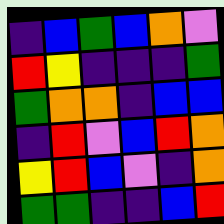[["indigo", "blue", "green", "blue", "orange", "violet"], ["red", "yellow", "indigo", "indigo", "indigo", "green"], ["green", "orange", "orange", "indigo", "blue", "blue"], ["indigo", "red", "violet", "blue", "red", "orange"], ["yellow", "red", "blue", "violet", "indigo", "orange"], ["green", "green", "indigo", "indigo", "blue", "red"]]